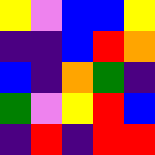[["yellow", "violet", "blue", "blue", "yellow"], ["indigo", "indigo", "blue", "red", "orange"], ["blue", "indigo", "orange", "green", "indigo"], ["green", "violet", "yellow", "red", "blue"], ["indigo", "red", "indigo", "red", "red"]]